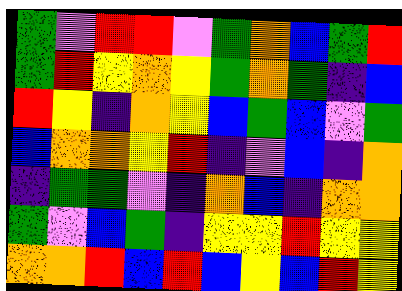[["green", "violet", "red", "red", "violet", "green", "orange", "blue", "green", "red"], ["green", "red", "yellow", "orange", "yellow", "green", "orange", "green", "indigo", "blue"], ["red", "yellow", "indigo", "orange", "yellow", "blue", "green", "blue", "violet", "green"], ["blue", "orange", "orange", "yellow", "red", "indigo", "violet", "blue", "indigo", "orange"], ["indigo", "green", "green", "violet", "indigo", "orange", "blue", "indigo", "orange", "orange"], ["green", "violet", "blue", "green", "indigo", "yellow", "yellow", "red", "yellow", "yellow"], ["orange", "orange", "red", "blue", "red", "blue", "yellow", "blue", "red", "yellow"]]